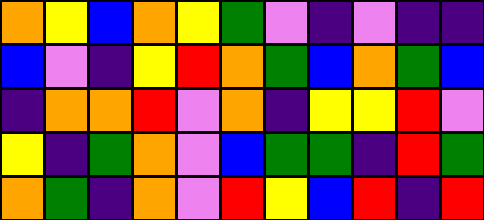[["orange", "yellow", "blue", "orange", "yellow", "green", "violet", "indigo", "violet", "indigo", "indigo"], ["blue", "violet", "indigo", "yellow", "red", "orange", "green", "blue", "orange", "green", "blue"], ["indigo", "orange", "orange", "red", "violet", "orange", "indigo", "yellow", "yellow", "red", "violet"], ["yellow", "indigo", "green", "orange", "violet", "blue", "green", "green", "indigo", "red", "green"], ["orange", "green", "indigo", "orange", "violet", "red", "yellow", "blue", "red", "indigo", "red"]]